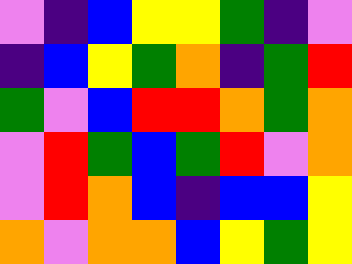[["violet", "indigo", "blue", "yellow", "yellow", "green", "indigo", "violet"], ["indigo", "blue", "yellow", "green", "orange", "indigo", "green", "red"], ["green", "violet", "blue", "red", "red", "orange", "green", "orange"], ["violet", "red", "green", "blue", "green", "red", "violet", "orange"], ["violet", "red", "orange", "blue", "indigo", "blue", "blue", "yellow"], ["orange", "violet", "orange", "orange", "blue", "yellow", "green", "yellow"]]